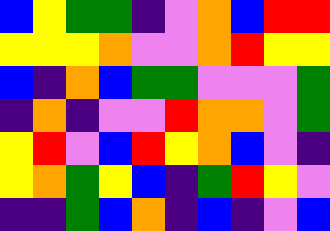[["blue", "yellow", "green", "green", "indigo", "violet", "orange", "blue", "red", "red"], ["yellow", "yellow", "yellow", "orange", "violet", "violet", "orange", "red", "yellow", "yellow"], ["blue", "indigo", "orange", "blue", "green", "green", "violet", "violet", "violet", "green"], ["indigo", "orange", "indigo", "violet", "violet", "red", "orange", "orange", "violet", "green"], ["yellow", "red", "violet", "blue", "red", "yellow", "orange", "blue", "violet", "indigo"], ["yellow", "orange", "green", "yellow", "blue", "indigo", "green", "red", "yellow", "violet"], ["indigo", "indigo", "green", "blue", "orange", "indigo", "blue", "indigo", "violet", "blue"]]